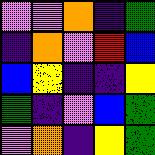[["violet", "violet", "orange", "indigo", "green"], ["indigo", "orange", "violet", "red", "blue"], ["blue", "yellow", "indigo", "indigo", "yellow"], ["green", "indigo", "violet", "blue", "green"], ["violet", "orange", "indigo", "yellow", "green"]]